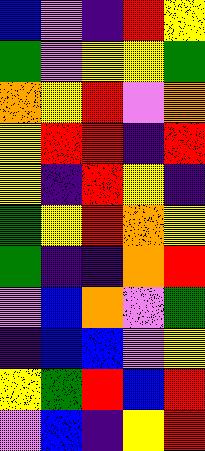[["blue", "violet", "indigo", "red", "yellow"], ["green", "violet", "yellow", "yellow", "green"], ["orange", "yellow", "red", "violet", "orange"], ["yellow", "red", "red", "indigo", "red"], ["yellow", "indigo", "red", "yellow", "indigo"], ["green", "yellow", "red", "orange", "yellow"], ["green", "indigo", "indigo", "orange", "red"], ["violet", "blue", "orange", "violet", "green"], ["indigo", "blue", "blue", "violet", "yellow"], ["yellow", "green", "red", "blue", "red"], ["violet", "blue", "indigo", "yellow", "red"]]